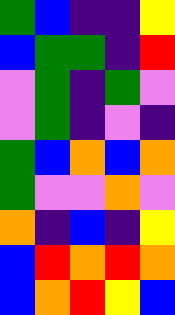[["green", "blue", "indigo", "indigo", "yellow"], ["blue", "green", "green", "indigo", "red"], ["violet", "green", "indigo", "green", "violet"], ["violet", "green", "indigo", "violet", "indigo"], ["green", "blue", "orange", "blue", "orange"], ["green", "violet", "violet", "orange", "violet"], ["orange", "indigo", "blue", "indigo", "yellow"], ["blue", "red", "orange", "red", "orange"], ["blue", "orange", "red", "yellow", "blue"]]